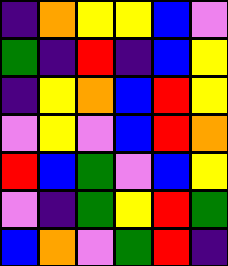[["indigo", "orange", "yellow", "yellow", "blue", "violet"], ["green", "indigo", "red", "indigo", "blue", "yellow"], ["indigo", "yellow", "orange", "blue", "red", "yellow"], ["violet", "yellow", "violet", "blue", "red", "orange"], ["red", "blue", "green", "violet", "blue", "yellow"], ["violet", "indigo", "green", "yellow", "red", "green"], ["blue", "orange", "violet", "green", "red", "indigo"]]